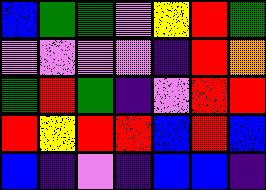[["blue", "green", "green", "violet", "yellow", "red", "green"], ["violet", "violet", "violet", "violet", "indigo", "red", "orange"], ["green", "red", "green", "indigo", "violet", "red", "red"], ["red", "yellow", "red", "red", "blue", "red", "blue"], ["blue", "indigo", "violet", "indigo", "blue", "blue", "indigo"]]